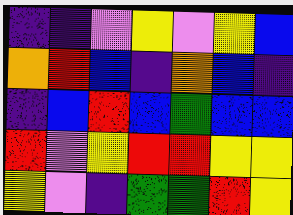[["indigo", "indigo", "violet", "yellow", "violet", "yellow", "blue"], ["orange", "red", "blue", "indigo", "orange", "blue", "indigo"], ["indigo", "blue", "red", "blue", "green", "blue", "blue"], ["red", "violet", "yellow", "red", "red", "yellow", "yellow"], ["yellow", "violet", "indigo", "green", "green", "red", "yellow"]]